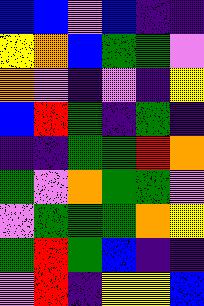[["blue", "blue", "violet", "blue", "indigo", "indigo"], ["yellow", "orange", "blue", "green", "green", "violet"], ["orange", "violet", "indigo", "violet", "indigo", "yellow"], ["blue", "red", "green", "indigo", "green", "indigo"], ["indigo", "indigo", "green", "green", "red", "orange"], ["green", "violet", "orange", "green", "green", "violet"], ["violet", "green", "green", "green", "orange", "yellow"], ["green", "red", "green", "blue", "indigo", "indigo"], ["violet", "red", "indigo", "yellow", "yellow", "blue"]]